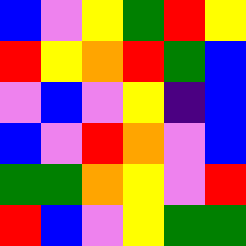[["blue", "violet", "yellow", "green", "red", "yellow"], ["red", "yellow", "orange", "red", "green", "blue"], ["violet", "blue", "violet", "yellow", "indigo", "blue"], ["blue", "violet", "red", "orange", "violet", "blue"], ["green", "green", "orange", "yellow", "violet", "red"], ["red", "blue", "violet", "yellow", "green", "green"]]